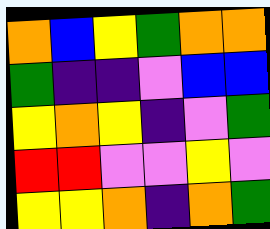[["orange", "blue", "yellow", "green", "orange", "orange"], ["green", "indigo", "indigo", "violet", "blue", "blue"], ["yellow", "orange", "yellow", "indigo", "violet", "green"], ["red", "red", "violet", "violet", "yellow", "violet"], ["yellow", "yellow", "orange", "indigo", "orange", "green"]]